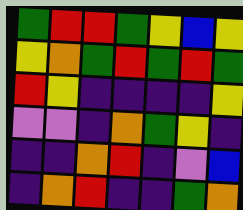[["green", "red", "red", "green", "yellow", "blue", "yellow"], ["yellow", "orange", "green", "red", "green", "red", "green"], ["red", "yellow", "indigo", "indigo", "indigo", "indigo", "yellow"], ["violet", "violet", "indigo", "orange", "green", "yellow", "indigo"], ["indigo", "indigo", "orange", "red", "indigo", "violet", "blue"], ["indigo", "orange", "red", "indigo", "indigo", "green", "orange"]]